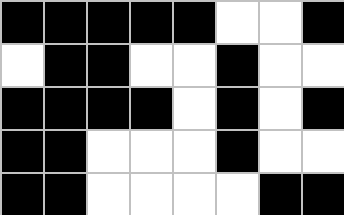[["black", "black", "black", "black", "black", "white", "white", "black"], ["white", "black", "black", "white", "white", "black", "white", "white"], ["black", "black", "black", "black", "white", "black", "white", "black"], ["black", "black", "white", "white", "white", "black", "white", "white"], ["black", "black", "white", "white", "white", "white", "black", "black"]]